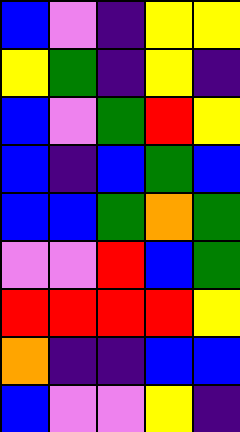[["blue", "violet", "indigo", "yellow", "yellow"], ["yellow", "green", "indigo", "yellow", "indigo"], ["blue", "violet", "green", "red", "yellow"], ["blue", "indigo", "blue", "green", "blue"], ["blue", "blue", "green", "orange", "green"], ["violet", "violet", "red", "blue", "green"], ["red", "red", "red", "red", "yellow"], ["orange", "indigo", "indigo", "blue", "blue"], ["blue", "violet", "violet", "yellow", "indigo"]]